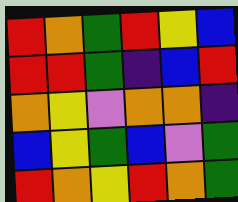[["red", "orange", "green", "red", "yellow", "blue"], ["red", "red", "green", "indigo", "blue", "red"], ["orange", "yellow", "violet", "orange", "orange", "indigo"], ["blue", "yellow", "green", "blue", "violet", "green"], ["red", "orange", "yellow", "red", "orange", "green"]]